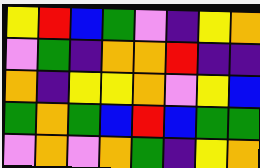[["yellow", "red", "blue", "green", "violet", "indigo", "yellow", "orange"], ["violet", "green", "indigo", "orange", "orange", "red", "indigo", "indigo"], ["orange", "indigo", "yellow", "yellow", "orange", "violet", "yellow", "blue"], ["green", "orange", "green", "blue", "red", "blue", "green", "green"], ["violet", "orange", "violet", "orange", "green", "indigo", "yellow", "orange"]]